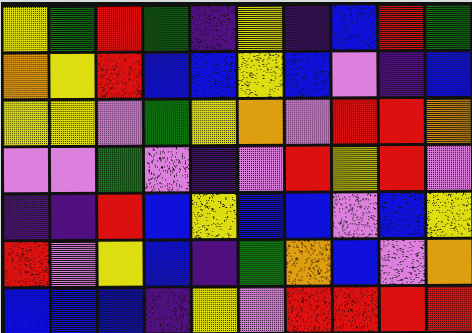[["yellow", "green", "red", "green", "indigo", "yellow", "indigo", "blue", "red", "green"], ["orange", "yellow", "red", "blue", "blue", "yellow", "blue", "violet", "indigo", "blue"], ["yellow", "yellow", "violet", "green", "yellow", "orange", "violet", "red", "red", "orange"], ["violet", "violet", "green", "violet", "indigo", "violet", "red", "yellow", "red", "violet"], ["indigo", "indigo", "red", "blue", "yellow", "blue", "blue", "violet", "blue", "yellow"], ["red", "violet", "yellow", "blue", "indigo", "green", "orange", "blue", "violet", "orange"], ["blue", "blue", "blue", "indigo", "yellow", "violet", "red", "red", "red", "red"]]